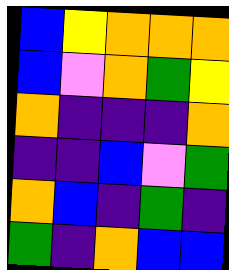[["blue", "yellow", "orange", "orange", "orange"], ["blue", "violet", "orange", "green", "yellow"], ["orange", "indigo", "indigo", "indigo", "orange"], ["indigo", "indigo", "blue", "violet", "green"], ["orange", "blue", "indigo", "green", "indigo"], ["green", "indigo", "orange", "blue", "blue"]]